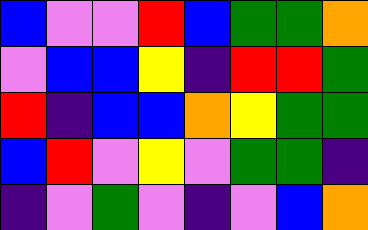[["blue", "violet", "violet", "red", "blue", "green", "green", "orange"], ["violet", "blue", "blue", "yellow", "indigo", "red", "red", "green"], ["red", "indigo", "blue", "blue", "orange", "yellow", "green", "green"], ["blue", "red", "violet", "yellow", "violet", "green", "green", "indigo"], ["indigo", "violet", "green", "violet", "indigo", "violet", "blue", "orange"]]